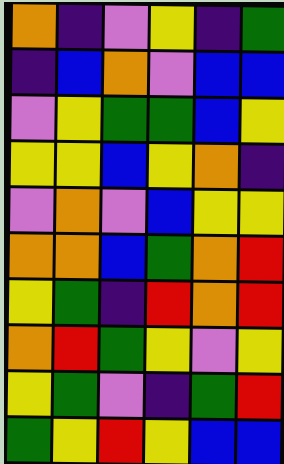[["orange", "indigo", "violet", "yellow", "indigo", "green"], ["indigo", "blue", "orange", "violet", "blue", "blue"], ["violet", "yellow", "green", "green", "blue", "yellow"], ["yellow", "yellow", "blue", "yellow", "orange", "indigo"], ["violet", "orange", "violet", "blue", "yellow", "yellow"], ["orange", "orange", "blue", "green", "orange", "red"], ["yellow", "green", "indigo", "red", "orange", "red"], ["orange", "red", "green", "yellow", "violet", "yellow"], ["yellow", "green", "violet", "indigo", "green", "red"], ["green", "yellow", "red", "yellow", "blue", "blue"]]